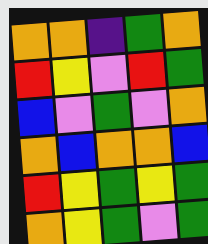[["orange", "orange", "indigo", "green", "orange"], ["red", "yellow", "violet", "red", "green"], ["blue", "violet", "green", "violet", "orange"], ["orange", "blue", "orange", "orange", "blue"], ["red", "yellow", "green", "yellow", "green"], ["orange", "yellow", "green", "violet", "green"]]